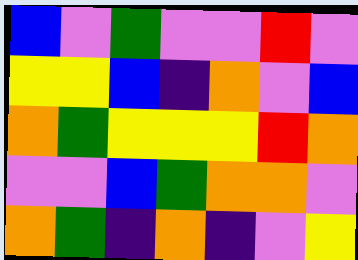[["blue", "violet", "green", "violet", "violet", "red", "violet"], ["yellow", "yellow", "blue", "indigo", "orange", "violet", "blue"], ["orange", "green", "yellow", "yellow", "yellow", "red", "orange"], ["violet", "violet", "blue", "green", "orange", "orange", "violet"], ["orange", "green", "indigo", "orange", "indigo", "violet", "yellow"]]